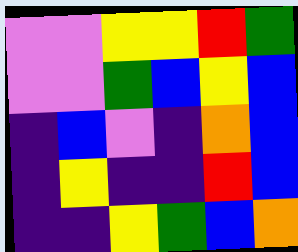[["violet", "violet", "yellow", "yellow", "red", "green"], ["violet", "violet", "green", "blue", "yellow", "blue"], ["indigo", "blue", "violet", "indigo", "orange", "blue"], ["indigo", "yellow", "indigo", "indigo", "red", "blue"], ["indigo", "indigo", "yellow", "green", "blue", "orange"]]